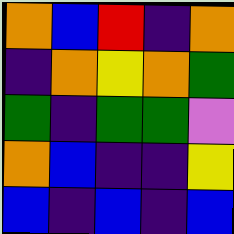[["orange", "blue", "red", "indigo", "orange"], ["indigo", "orange", "yellow", "orange", "green"], ["green", "indigo", "green", "green", "violet"], ["orange", "blue", "indigo", "indigo", "yellow"], ["blue", "indigo", "blue", "indigo", "blue"]]